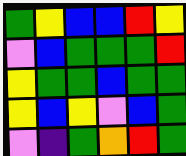[["green", "yellow", "blue", "blue", "red", "yellow"], ["violet", "blue", "green", "green", "green", "red"], ["yellow", "green", "green", "blue", "green", "green"], ["yellow", "blue", "yellow", "violet", "blue", "green"], ["violet", "indigo", "green", "orange", "red", "green"]]